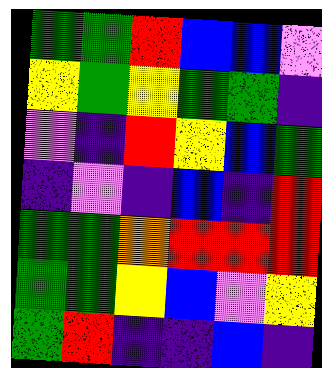[["green", "green", "red", "blue", "blue", "violet"], ["yellow", "green", "yellow", "green", "green", "indigo"], ["violet", "indigo", "red", "yellow", "blue", "green"], ["indigo", "violet", "indigo", "blue", "indigo", "red"], ["green", "green", "orange", "red", "red", "red"], ["green", "green", "yellow", "blue", "violet", "yellow"], ["green", "red", "indigo", "indigo", "blue", "indigo"]]